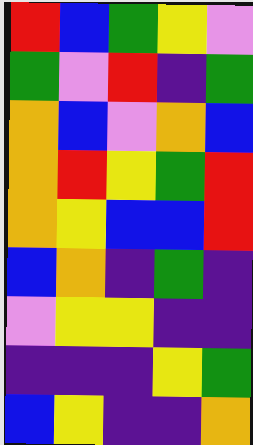[["red", "blue", "green", "yellow", "violet"], ["green", "violet", "red", "indigo", "green"], ["orange", "blue", "violet", "orange", "blue"], ["orange", "red", "yellow", "green", "red"], ["orange", "yellow", "blue", "blue", "red"], ["blue", "orange", "indigo", "green", "indigo"], ["violet", "yellow", "yellow", "indigo", "indigo"], ["indigo", "indigo", "indigo", "yellow", "green"], ["blue", "yellow", "indigo", "indigo", "orange"]]